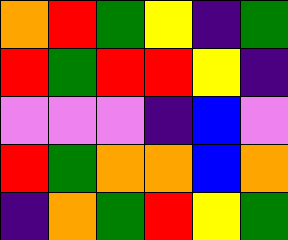[["orange", "red", "green", "yellow", "indigo", "green"], ["red", "green", "red", "red", "yellow", "indigo"], ["violet", "violet", "violet", "indigo", "blue", "violet"], ["red", "green", "orange", "orange", "blue", "orange"], ["indigo", "orange", "green", "red", "yellow", "green"]]